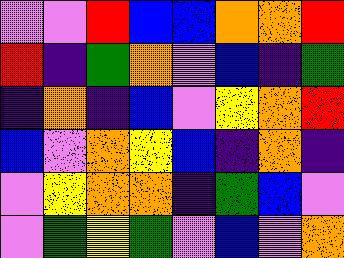[["violet", "violet", "red", "blue", "blue", "orange", "orange", "red"], ["red", "indigo", "green", "orange", "violet", "blue", "indigo", "green"], ["indigo", "orange", "indigo", "blue", "violet", "yellow", "orange", "red"], ["blue", "violet", "orange", "yellow", "blue", "indigo", "orange", "indigo"], ["violet", "yellow", "orange", "orange", "indigo", "green", "blue", "violet"], ["violet", "green", "yellow", "green", "violet", "blue", "violet", "orange"]]